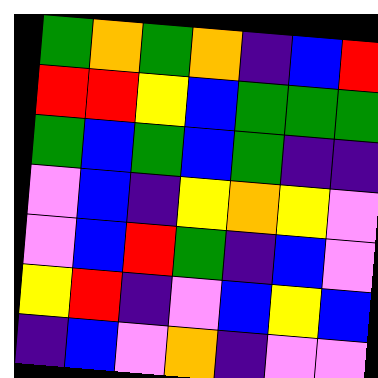[["green", "orange", "green", "orange", "indigo", "blue", "red"], ["red", "red", "yellow", "blue", "green", "green", "green"], ["green", "blue", "green", "blue", "green", "indigo", "indigo"], ["violet", "blue", "indigo", "yellow", "orange", "yellow", "violet"], ["violet", "blue", "red", "green", "indigo", "blue", "violet"], ["yellow", "red", "indigo", "violet", "blue", "yellow", "blue"], ["indigo", "blue", "violet", "orange", "indigo", "violet", "violet"]]